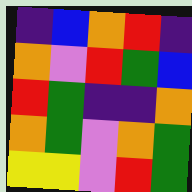[["indigo", "blue", "orange", "red", "indigo"], ["orange", "violet", "red", "green", "blue"], ["red", "green", "indigo", "indigo", "orange"], ["orange", "green", "violet", "orange", "green"], ["yellow", "yellow", "violet", "red", "green"]]